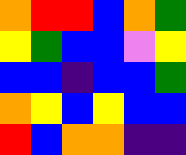[["orange", "red", "red", "blue", "orange", "green"], ["yellow", "green", "blue", "blue", "violet", "yellow"], ["blue", "blue", "indigo", "blue", "blue", "green"], ["orange", "yellow", "blue", "yellow", "blue", "blue"], ["red", "blue", "orange", "orange", "indigo", "indigo"]]